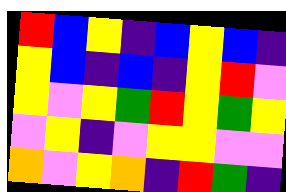[["red", "blue", "yellow", "indigo", "blue", "yellow", "blue", "indigo"], ["yellow", "blue", "indigo", "blue", "indigo", "yellow", "red", "violet"], ["yellow", "violet", "yellow", "green", "red", "yellow", "green", "yellow"], ["violet", "yellow", "indigo", "violet", "yellow", "yellow", "violet", "violet"], ["orange", "violet", "yellow", "orange", "indigo", "red", "green", "indigo"]]